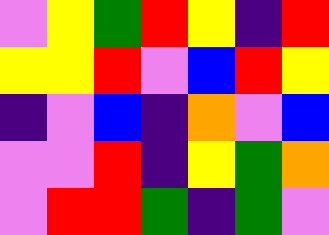[["violet", "yellow", "green", "red", "yellow", "indigo", "red"], ["yellow", "yellow", "red", "violet", "blue", "red", "yellow"], ["indigo", "violet", "blue", "indigo", "orange", "violet", "blue"], ["violet", "violet", "red", "indigo", "yellow", "green", "orange"], ["violet", "red", "red", "green", "indigo", "green", "violet"]]